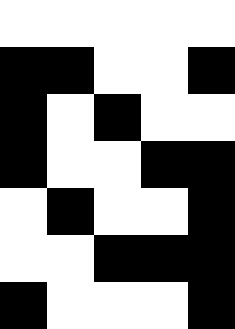[["white", "white", "white", "white", "white"], ["black", "black", "white", "white", "black"], ["black", "white", "black", "white", "white"], ["black", "white", "white", "black", "black"], ["white", "black", "white", "white", "black"], ["white", "white", "black", "black", "black"], ["black", "white", "white", "white", "black"]]